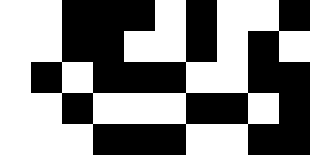[["white", "white", "black", "black", "black", "white", "black", "white", "white", "black"], ["white", "white", "black", "black", "white", "white", "black", "white", "black", "white"], ["white", "black", "white", "black", "black", "black", "white", "white", "black", "black"], ["white", "white", "black", "white", "white", "white", "black", "black", "white", "black"], ["white", "white", "white", "black", "black", "black", "white", "white", "black", "black"]]